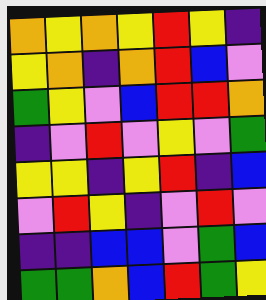[["orange", "yellow", "orange", "yellow", "red", "yellow", "indigo"], ["yellow", "orange", "indigo", "orange", "red", "blue", "violet"], ["green", "yellow", "violet", "blue", "red", "red", "orange"], ["indigo", "violet", "red", "violet", "yellow", "violet", "green"], ["yellow", "yellow", "indigo", "yellow", "red", "indigo", "blue"], ["violet", "red", "yellow", "indigo", "violet", "red", "violet"], ["indigo", "indigo", "blue", "blue", "violet", "green", "blue"], ["green", "green", "orange", "blue", "red", "green", "yellow"]]